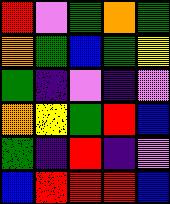[["red", "violet", "green", "orange", "green"], ["orange", "green", "blue", "green", "yellow"], ["green", "indigo", "violet", "indigo", "violet"], ["orange", "yellow", "green", "red", "blue"], ["green", "indigo", "red", "indigo", "violet"], ["blue", "red", "red", "red", "blue"]]